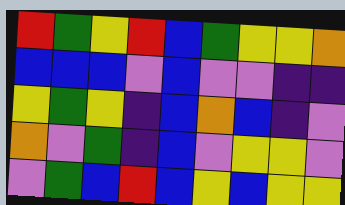[["red", "green", "yellow", "red", "blue", "green", "yellow", "yellow", "orange"], ["blue", "blue", "blue", "violet", "blue", "violet", "violet", "indigo", "indigo"], ["yellow", "green", "yellow", "indigo", "blue", "orange", "blue", "indigo", "violet"], ["orange", "violet", "green", "indigo", "blue", "violet", "yellow", "yellow", "violet"], ["violet", "green", "blue", "red", "blue", "yellow", "blue", "yellow", "yellow"]]